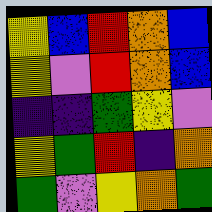[["yellow", "blue", "red", "orange", "blue"], ["yellow", "violet", "red", "orange", "blue"], ["indigo", "indigo", "green", "yellow", "violet"], ["yellow", "green", "red", "indigo", "orange"], ["green", "violet", "yellow", "orange", "green"]]